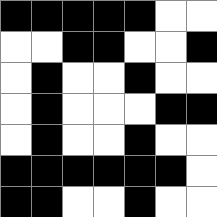[["black", "black", "black", "black", "black", "white", "white"], ["white", "white", "black", "black", "white", "white", "black"], ["white", "black", "white", "white", "black", "white", "white"], ["white", "black", "white", "white", "white", "black", "black"], ["white", "black", "white", "white", "black", "white", "white"], ["black", "black", "black", "black", "black", "black", "white"], ["black", "black", "white", "white", "black", "white", "white"]]